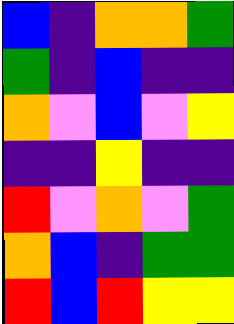[["blue", "indigo", "orange", "orange", "green"], ["green", "indigo", "blue", "indigo", "indigo"], ["orange", "violet", "blue", "violet", "yellow"], ["indigo", "indigo", "yellow", "indigo", "indigo"], ["red", "violet", "orange", "violet", "green"], ["orange", "blue", "indigo", "green", "green"], ["red", "blue", "red", "yellow", "yellow"]]